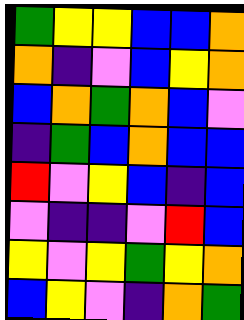[["green", "yellow", "yellow", "blue", "blue", "orange"], ["orange", "indigo", "violet", "blue", "yellow", "orange"], ["blue", "orange", "green", "orange", "blue", "violet"], ["indigo", "green", "blue", "orange", "blue", "blue"], ["red", "violet", "yellow", "blue", "indigo", "blue"], ["violet", "indigo", "indigo", "violet", "red", "blue"], ["yellow", "violet", "yellow", "green", "yellow", "orange"], ["blue", "yellow", "violet", "indigo", "orange", "green"]]